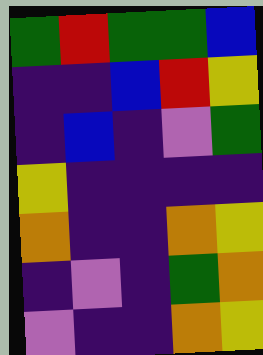[["green", "red", "green", "green", "blue"], ["indigo", "indigo", "blue", "red", "yellow"], ["indigo", "blue", "indigo", "violet", "green"], ["yellow", "indigo", "indigo", "indigo", "indigo"], ["orange", "indigo", "indigo", "orange", "yellow"], ["indigo", "violet", "indigo", "green", "orange"], ["violet", "indigo", "indigo", "orange", "yellow"]]